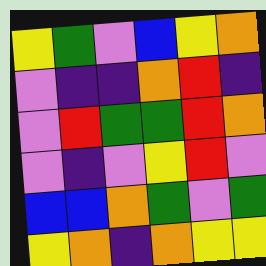[["yellow", "green", "violet", "blue", "yellow", "orange"], ["violet", "indigo", "indigo", "orange", "red", "indigo"], ["violet", "red", "green", "green", "red", "orange"], ["violet", "indigo", "violet", "yellow", "red", "violet"], ["blue", "blue", "orange", "green", "violet", "green"], ["yellow", "orange", "indigo", "orange", "yellow", "yellow"]]